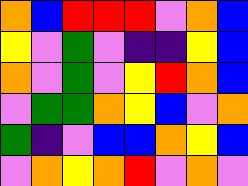[["orange", "blue", "red", "red", "red", "violet", "orange", "blue"], ["yellow", "violet", "green", "violet", "indigo", "indigo", "yellow", "blue"], ["orange", "violet", "green", "violet", "yellow", "red", "orange", "blue"], ["violet", "green", "green", "orange", "yellow", "blue", "violet", "orange"], ["green", "indigo", "violet", "blue", "blue", "orange", "yellow", "blue"], ["violet", "orange", "yellow", "orange", "red", "violet", "orange", "violet"]]